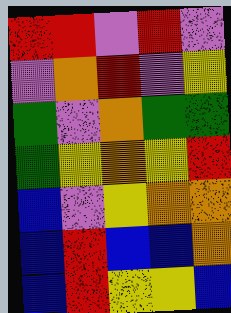[["red", "red", "violet", "red", "violet"], ["violet", "orange", "red", "violet", "yellow"], ["green", "violet", "orange", "green", "green"], ["green", "yellow", "orange", "yellow", "red"], ["blue", "violet", "yellow", "orange", "orange"], ["blue", "red", "blue", "blue", "orange"], ["blue", "red", "yellow", "yellow", "blue"]]